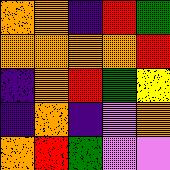[["orange", "orange", "indigo", "red", "green"], ["orange", "orange", "orange", "orange", "red"], ["indigo", "orange", "red", "green", "yellow"], ["indigo", "orange", "indigo", "violet", "orange"], ["orange", "red", "green", "violet", "violet"]]